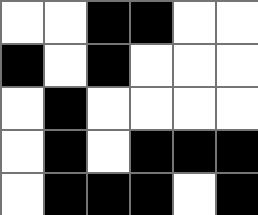[["white", "white", "black", "black", "white", "white"], ["black", "white", "black", "white", "white", "white"], ["white", "black", "white", "white", "white", "white"], ["white", "black", "white", "black", "black", "black"], ["white", "black", "black", "black", "white", "black"]]